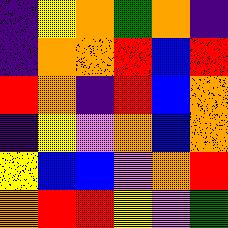[["indigo", "yellow", "orange", "green", "orange", "indigo"], ["indigo", "orange", "orange", "red", "blue", "red"], ["red", "orange", "indigo", "red", "blue", "orange"], ["indigo", "yellow", "violet", "orange", "blue", "orange"], ["yellow", "blue", "blue", "violet", "orange", "red"], ["orange", "red", "red", "yellow", "violet", "green"]]